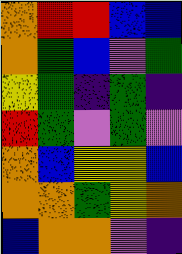[["orange", "red", "red", "blue", "blue"], ["orange", "green", "blue", "violet", "green"], ["yellow", "green", "indigo", "green", "indigo"], ["red", "green", "violet", "green", "violet"], ["orange", "blue", "yellow", "yellow", "blue"], ["orange", "orange", "green", "yellow", "orange"], ["blue", "orange", "orange", "violet", "indigo"]]